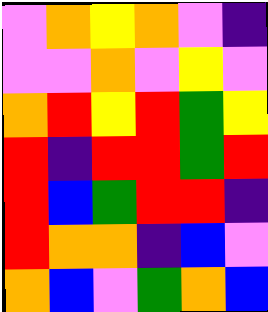[["violet", "orange", "yellow", "orange", "violet", "indigo"], ["violet", "violet", "orange", "violet", "yellow", "violet"], ["orange", "red", "yellow", "red", "green", "yellow"], ["red", "indigo", "red", "red", "green", "red"], ["red", "blue", "green", "red", "red", "indigo"], ["red", "orange", "orange", "indigo", "blue", "violet"], ["orange", "blue", "violet", "green", "orange", "blue"]]